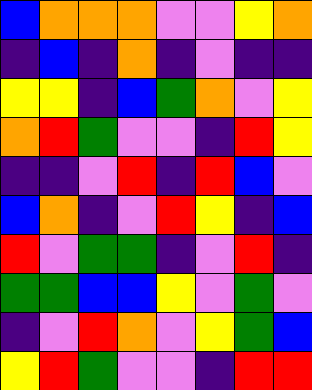[["blue", "orange", "orange", "orange", "violet", "violet", "yellow", "orange"], ["indigo", "blue", "indigo", "orange", "indigo", "violet", "indigo", "indigo"], ["yellow", "yellow", "indigo", "blue", "green", "orange", "violet", "yellow"], ["orange", "red", "green", "violet", "violet", "indigo", "red", "yellow"], ["indigo", "indigo", "violet", "red", "indigo", "red", "blue", "violet"], ["blue", "orange", "indigo", "violet", "red", "yellow", "indigo", "blue"], ["red", "violet", "green", "green", "indigo", "violet", "red", "indigo"], ["green", "green", "blue", "blue", "yellow", "violet", "green", "violet"], ["indigo", "violet", "red", "orange", "violet", "yellow", "green", "blue"], ["yellow", "red", "green", "violet", "violet", "indigo", "red", "red"]]